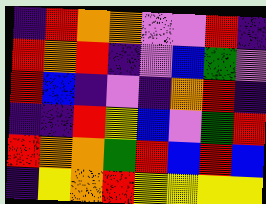[["indigo", "red", "orange", "orange", "violet", "violet", "red", "indigo"], ["red", "orange", "red", "indigo", "violet", "blue", "green", "violet"], ["red", "blue", "indigo", "violet", "indigo", "orange", "red", "indigo"], ["indigo", "indigo", "red", "yellow", "blue", "violet", "green", "red"], ["red", "orange", "orange", "green", "red", "blue", "red", "blue"], ["indigo", "yellow", "orange", "red", "yellow", "yellow", "yellow", "yellow"]]